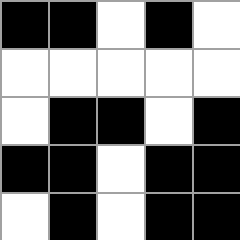[["black", "black", "white", "black", "white"], ["white", "white", "white", "white", "white"], ["white", "black", "black", "white", "black"], ["black", "black", "white", "black", "black"], ["white", "black", "white", "black", "black"]]